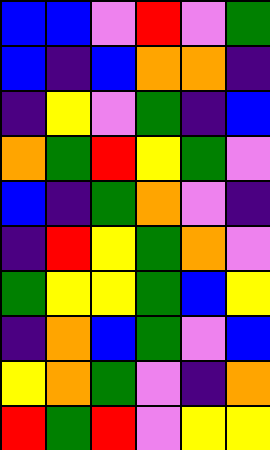[["blue", "blue", "violet", "red", "violet", "green"], ["blue", "indigo", "blue", "orange", "orange", "indigo"], ["indigo", "yellow", "violet", "green", "indigo", "blue"], ["orange", "green", "red", "yellow", "green", "violet"], ["blue", "indigo", "green", "orange", "violet", "indigo"], ["indigo", "red", "yellow", "green", "orange", "violet"], ["green", "yellow", "yellow", "green", "blue", "yellow"], ["indigo", "orange", "blue", "green", "violet", "blue"], ["yellow", "orange", "green", "violet", "indigo", "orange"], ["red", "green", "red", "violet", "yellow", "yellow"]]